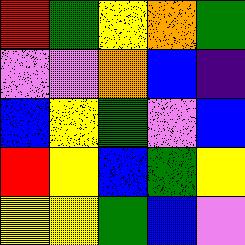[["red", "green", "yellow", "orange", "green"], ["violet", "violet", "orange", "blue", "indigo"], ["blue", "yellow", "green", "violet", "blue"], ["red", "yellow", "blue", "green", "yellow"], ["yellow", "yellow", "green", "blue", "violet"]]